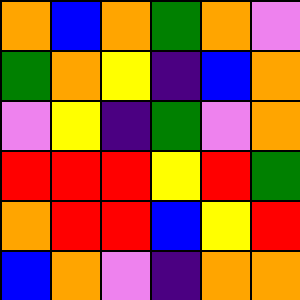[["orange", "blue", "orange", "green", "orange", "violet"], ["green", "orange", "yellow", "indigo", "blue", "orange"], ["violet", "yellow", "indigo", "green", "violet", "orange"], ["red", "red", "red", "yellow", "red", "green"], ["orange", "red", "red", "blue", "yellow", "red"], ["blue", "orange", "violet", "indigo", "orange", "orange"]]